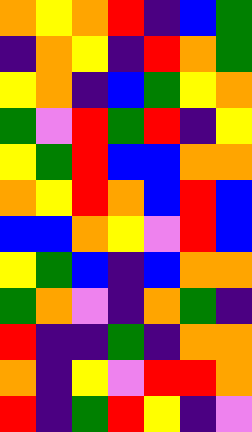[["orange", "yellow", "orange", "red", "indigo", "blue", "green"], ["indigo", "orange", "yellow", "indigo", "red", "orange", "green"], ["yellow", "orange", "indigo", "blue", "green", "yellow", "orange"], ["green", "violet", "red", "green", "red", "indigo", "yellow"], ["yellow", "green", "red", "blue", "blue", "orange", "orange"], ["orange", "yellow", "red", "orange", "blue", "red", "blue"], ["blue", "blue", "orange", "yellow", "violet", "red", "blue"], ["yellow", "green", "blue", "indigo", "blue", "orange", "orange"], ["green", "orange", "violet", "indigo", "orange", "green", "indigo"], ["red", "indigo", "indigo", "green", "indigo", "orange", "orange"], ["orange", "indigo", "yellow", "violet", "red", "red", "orange"], ["red", "indigo", "green", "red", "yellow", "indigo", "violet"]]